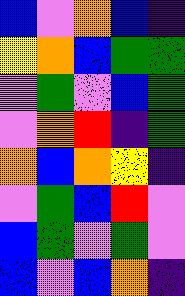[["blue", "violet", "orange", "blue", "indigo"], ["yellow", "orange", "blue", "green", "green"], ["violet", "green", "violet", "blue", "green"], ["violet", "orange", "red", "indigo", "green"], ["orange", "blue", "orange", "yellow", "indigo"], ["violet", "green", "blue", "red", "violet"], ["blue", "green", "violet", "green", "violet"], ["blue", "violet", "blue", "orange", "indigo"]]